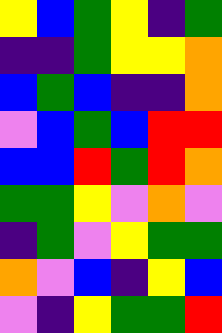[["yellow", "blue", "green", "yellow", "indigo", "green"], ["indigo", "indigo", "green", "yellow", "yellow", "orange"], ["blue", "green", "blue", "indigo", "indigo", "orange"], ["violet", "blue", "green", "blue", "red", "red"], ["blue", "blue", "red", "green", "red", "orange"], ["green", "green", "yellow", "violet", "orange", "violet"], ["indigo", "green", "violet", "yellow", "green", "green"], ["orange", "violet", "blue", "indigo", "yellow", "blue"], ["violet", "indigo", "yellow", "green", "green", "red"]]